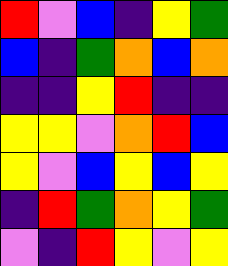[["red", "violet", "blue", "indigo", "yellow", "green"], ["blue", "indigo", "green", "orange", "blue", "orange"], ["indigo", "indigo", "yellow", "red", "indigo", "indigo"], ["yellow", "yellow", "violet", "orange", "red", "blue"], ["yellow", "violet", "blue", "yellow", "blue", "yellow"], ["indigo", "red", "green", "orange", "yellow", "green"], ["violet", "indigo", "red", "yellow", "violet", "yellow"]]